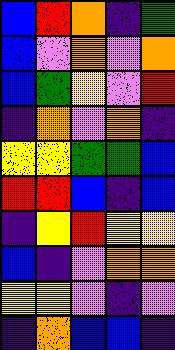[["blue", "red", "orange", "indigo", "green"], ["blue", "violet", "orange", "violet", "orange"], ["blue", "green", "yellow", "violet", "red"], ["indigo", "orange", "violet", "orange", "indigo"], ["yellow", "yellow", "green", "green", "blue"], ["red", "red", "blue", "indigo", "blue"], ["indigo", "yellow", "red", "yellow", "yellow"], ["blue", "indigo", "violet", "orange", "orange"], ["yellow", "yellow", "violet", "indigo", "violet"], ["indigo", "orange", "blue", "blue", "indigo"]]